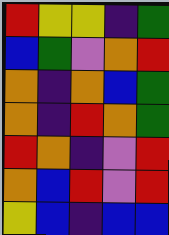[["red", "yellow", "yellow", "indigo", "green"], ["blue", "green", "violet", "orange", "red"], ["orange", "indigo", "orange", "blue", "green"], ["orange", "indigo", "red", "orange", "green"], ["red", "orange", "indigo", "violet", "red"], ["orange", "blue", "red", "violet", "red"], ["yellow", "blue", "indigo", "blue", "blue"]]